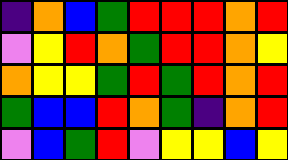[["indigo", "orange", "blue", "green", "red", "red", "red", "orange", "red"], ["violet", "yellow", "red", "orange", "green", "red", "red", "orange", "yellow"], ["orange", "yellow", "yellow", "green", "red", "green", "red", "orange", "red"], ["green", "blue", "blue", "red", "orange", "green", "indigo", "orange", "red"], ["violet", "blue", "green", "red", "violet", "yellow", "yellow", "blue", "yellow"]]